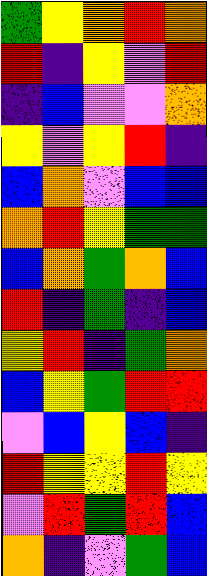[["green", "yellow", "orange", "red", "orange"], ["red", "indigo", "yellow", "violet", "red"], ["indigo", "blue", "violet", "violet", "orange"], ["yellow", "violet", "yellow", "red", "indigo"], ["blue", "orange", "violet", "blue", "blue"], ["orange", "red", "yellow", "green", "green"], ["blue", "orange", "green", "orange", "blue"], ["red", "indigo", "green", "indigo", "blue"], ["yellow", "red", "indigo", "green", "orange"], ["blue", "yellow", "green", "red", "red"], ["violet", "blue", "yellow", "blue", "indigo"], ["red", "yellow", "yellow", "red", "yellow"], ["violet", "red", "green", "red", "blue"], ["orange", "indigo", "violet", "green", "blue"]]